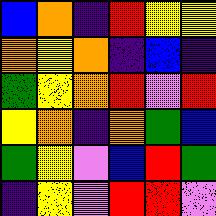[["blue", "orange", "indigo", "red", "yellow", "yellow"], ["orange", "yellow", "orange", "indigo", "blue", "indigo"], ["green", "yellow", "orange", "red", "violet", "red"], ["yellow", "orange", "indigo", "orange", "green", "blue"], ["green", "yellow", "violet", "blue", "red", "green"], ["indigo", "yellow", "violet", "red", "red", "violet"]]